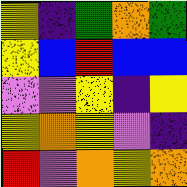[["yellow", "indigo", "green", "orange", "green"], ["yellow", "blue", "red", "blue", "blue"], ["violet", "violet", "yellow", "indigo", "yellow"], ["yellow", "orange", "yellow", "violet", "indigo"], ["red", "violet", "orange", "yellow", "orange"]]